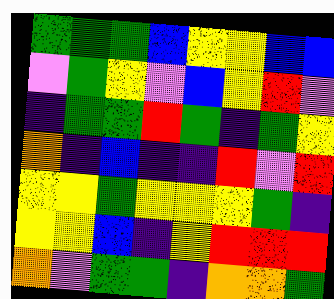[["green", "green", "green", "blue", "yellow", "yellow", "blue", "blue"], ["violet", "green", "yellow", "violet", "blue", "yellow", "red", "violet"], ["indigo", "green", "green", "red", "green", "indigo", "green", "yellow"], ["orange", "indigo", "blue", "indigo", "indigo", "red", "violet", "red"], ["yellow", "yellow", "green", "yellow", "yellow", "yellow", "green", "indigo"], ["yellow", "yellow", "blue", "indigo", "yellow", "red", "red", "red"], ["orange", "violet", "green", "green", "indigo", "orange", "orange", "green"]]